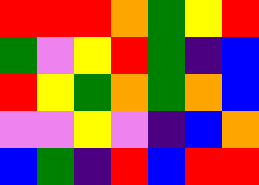[["red", "red", "red", "orange", "green", "yellow", "red"], ["green", "violet", "yellow", "red", "green", "indigo", "blue"], ["red", "yellow", "green", "orange", "green", "orange", "blue"], ["violet", "violet", "yellow", "violet", "indigo", "blue", "orange"], ["blue", "green", "indigo", "red", "blue", "red", "red"]]